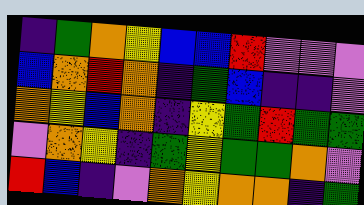[["indigo", "green", "orange", "yellow", "blue", "blue", "red", "violet", "violet", "violet"], ["blue", "orange", "red", "orange", "indigo", "green", "blue", "indigo", "indigo", "violet"], ["orange", "yellow", "blue", "orange", "indigo", "yellow", "green", "red", "green", "green"], ["violet", "orange", "yellow", "indigo", "green", "yellow", "green", "green", "orange", "violet"], ["red", "blue", "indigo", "violet", "orange", "yellow", "orange", "orange", "indigo", "green"]]